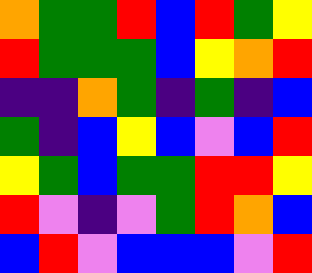[["orange", "green", "green", "red", "blue", "red", "green", "yellow"], ["red", "green", "green", "green", "blue", "yellow", "orange", "red"], ["indigo", "indigo", "orange", "green", "indigo", "green", "indigo", "blue"], ["green", "indigo", "blue", "yellow", "blue", "violet", "blue", "red"], ["yellow", "green", "blue", "green", "green", "red", "red", "yellow"], ["red", "violet", "indigo", "violet", "green", "red", "orange", "blue"], ["blue", "red", "violet", "blue", "blue", "blue", "violet", "red"]]